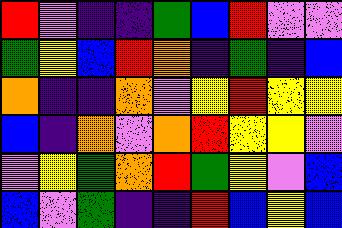[["red", "violet", "indigo", "indigo", "green", "blue", "red", "violet", "violet"], ["green", "yellow", "blue", "red", "orange", "indigo", "green", "indigo", "blue"], ["orange", "indigo", "indigo", "orange", "violet", "yellow", "red", "yellow", "yellow"], ["blue", "indigo", "orange", "violet", "orange", "red", "yellow", "yellow", "violet"], ["violet", "yellow", "green", "orange", "red", "green", "yellow", "violet", "blue"], ["blue", "violet", "green", "indigo", "indigo", "red", "blue", "yellow", "blue"]]